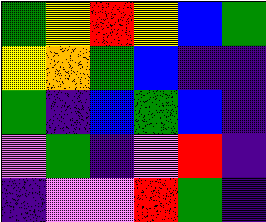[["green", "yellow", "red", "yellow", "blue", "green"], ["yellow", "orange", "green", "blue", "indigo", "indigo"], ["green", "indigo", "blue", "green", "blue", "indigo"], ["violet", "green", "indigo", "violet", "red", "indigo"], ["indigo", "violet", "violet", "red", "green", "indigo"]]